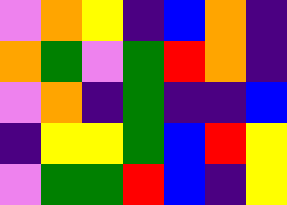[["violet", "orange", "yellow", "indigo", "blue", "orange", "indigo"], ["orange", "green", "violet", "green", "red", "orange", "indigo"], ["violet", "orange", "indigo", "green", "indigo", "indigo", "blue"], ["indigo", "yellow", "yellow", "green", "blue", "red", "yellow"], ["violet", "green", "green", "red", "blue", "indigo", "yellow"]]